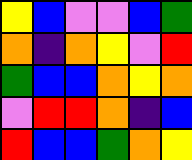[["yellow", "blue", "violet", "violet", "blue", "green"], ["orange", "indigo", "orange", "yellow", "violet", "red"], ["green", "blue", "blue", "orange", "yellow", "orange"], ["violet", "red", "red", "orange", "indigo", "blue"], ["red", "blue", "blue", "green", "orange", "yellow"]]